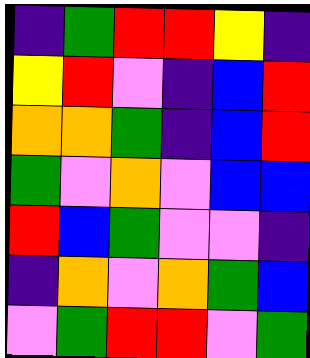[["indigo", "green", "red", "red", "yellow", "indigo"], ["yellow", "red", "violet", "indigo", "blue", "red"], ["orange", "orange", "green", "indigo", "blue", "red"], ["green", "violet", "orange", "violet", "blue", "blue"], ["red", "blue", "green", "violet", "violet", "indigo"], ["indigo", "orange", "violet", "orange", "green", "blue"], ["violet", "green", "red", "red", "violet", "green"]]